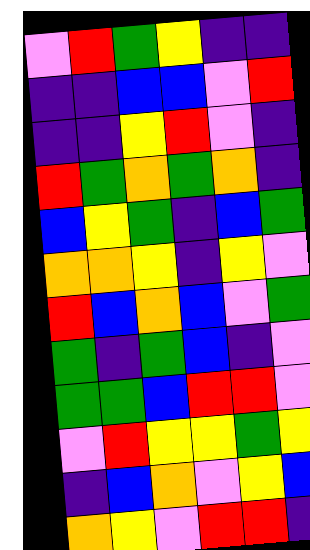[["violet", "red", "green", "yellow", "indigo", "indigo"], ["indigo", "indigo", "blue", "blue", "violet", "red"], ["indigo", "indigo", "yellow", "red", "violet", "indigo"], ["red", "green", "orange", "green", "orange", "indigo"], ["blue", "yellow", "green", "indigo", "blue", "green"], ["orange", "orange", "yellow", "indigo", "yellow", "violet"], ["red", "blue", "orange", "blue", "violet", "green"], ["green", "indigo", "green", "blue", "indigo", "violet"], ["green", "green", "blue", "red", "red", "violet"], ["violet", "red", "yellow", "yellow", "green", "yellow"], ["indigo", "blue", "orange", "violet", "yellow", "blue"], ["orange", "yellow", "violet", "red", "red", "indigo"]]